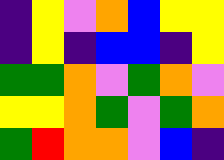[["indigo", "yellow", "violet", "orange", "blue", "yellow", "yellow"], ["indigo", "yellow", "indigo", "blue", "blue", "indigo", "yellow"], ["green", "green", "orange", "violet", "green", "orange", "violet"], ["yellow", "yellow", "orange", "green", "violet", "green", "orange"], ["green", "red", "orange", "orange", "violet", "blue", "indigo"]]